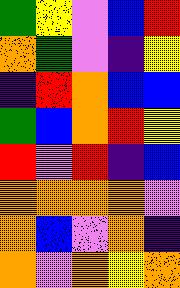[["green", "yellow", "violet", "blue", "red"], ["orange", "green", "violet", "indigo", "yellow"], ["indigo", "red", "orange", "blue", "blue"], ["green", "blue", "orange", "red", "yellow"], ["red", "violet", "red", "indigo", "blue"], ["orange", "orange", "orange", "orange", "violet"], ["orange", "blue", "violet", "orange", "indigo"], ["orange", "violet", "orange", "yellow", "orange"]]